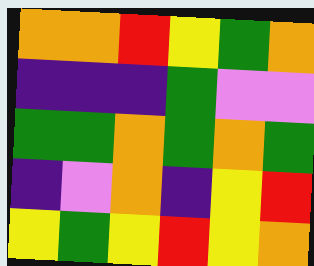[["orange", "orange", "red", "yellow", "green", "orange"], ["indigo", "indigo", "indigo", "green", "violet", "violet"], ["green", "green", "orange", "green", "orange", "green"], ["indigo", "violet", "orange", "indigo", "yellow", "red"], ["yellow", "green", "yellow", "red", "yellow", "orange"]]